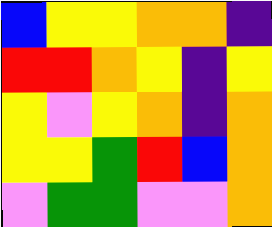[["blue", "yellow", "yellow", "orange", "orange", "indigo"], ["red", "red", "orange", "yellow", "indigo", "yellow"], ["yellow", "violet", "yellow", "orange", "indigo", "orange"], ["yellow", "yellow", "green", "red", "blue", "orange"], ["violet", "green", "green", "violet", "violet", "orange"]]